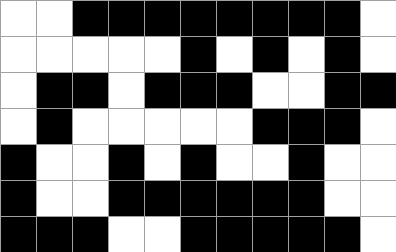[["white", "white", "black", "black", "black", "black", "black", "black", "black", "black", "white"], ["white", "white", "white", "white", "white", "black", "white", "black", "white", "black", "white"], ["white", "black", "black", "white", "black", "black", "black", "white", "white", "black", "black"], ["white", "black", "white", "white", "white", "white", "white", "black", "black", "black", "white"], ["black", "white", "white", "black", "white", "black", "white", "white", "black", "white", "white"], ["black", "white", "white", "black", "black", "black", "black", "black", "black", "white", "white"], ["black", "black", "black", "white", "white", "black", "black", "black", "black", "black", "white"]]